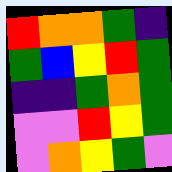[["red", "orange", "orange", "green", "indigo"], ["green", "blue", "yellow", "red", "green"], ["indigo", "indigo", "green", "orange", "green"], ["violet", "violet", "red", "yellow", "green"], ["violet", "orange", "yellow", "green", "violet"]]